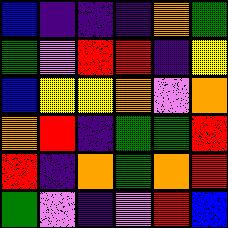[["blue", "indigo", "indigo", "indigo", "orange", "green"], ["green", "violet", "red", "red", "indigo", "yellow"], ["blue", "yellow", "yellow", "orange", "violet", "orange"], ["orange", "red", "indigo", "green", "green", "red"], ["red", "indigo", "orange", "green", "orange", "red"], ["green", "violet", "indigo", "violet", "red", "blue"]]